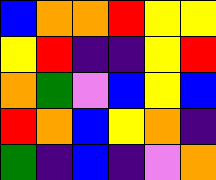[["blue", "orange", "orange", "red", "yellow", "yellow"], ["yellow", "red", "indigo", "indigo", "yellow", "red"], ["orange", "green", "violet", "blue", "yellow", "blue"], ["red", "orange", "blue", "yellow", "orange", "indigo"], ["green", "indigo", "blue", "indigo", "violet", "orange"]]